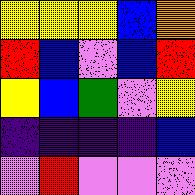[["yellow", "yellow", "yellow", "blue", "orange"], ["red", "blue", "violet", "blue", "red"], ["yellow", "blue", "green", "violet", "yellow"], ["indigo", "indigo", "indigo", "indigo", "blue"], ["violet", "red", "violet", "violet", "violet"]]